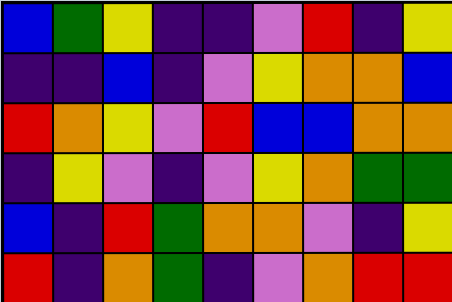[["blue", "green", "yellow", "indigo", "indigo", "violet", "red", "indigo", "yellow"], ["indigo", "indigo", "blue", "indigo", "violet", "yellow", "orange", "orange", "blue"], ["red", "orange", "yellow", "violet", "red", "blue", "blue", "orange", "orange"], ["indigo", "yellow", "violet", "indigo", "violet", "yellow", "orange", "green", "green"], ["blue", "indigo", "red", "green", "orange", "orange", "violet", "indigo", "yellow"], ["red", "indigo", "orange", "green", "indigo", "violet", "orange", "red", "red"]]